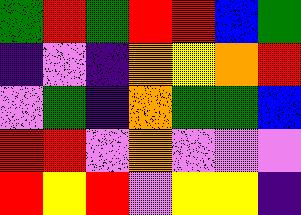[["green", "red", "green", "red", "red", "blue", "green"], ["indigo", "violet", "indigo", "orange", "yellow", "orange", "red"], ["violet", "green", "indigo", "orange", "green", "green", "blue"], ["red", "red", "violet", "orange", "violet", "violet", "violet"], ["red", "yellow", "red", "violet", "yellow", "yellow", "indigo"]]